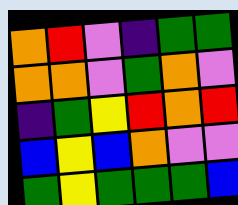[["orange", "red", "violet", "indigo", "green", "green"], ["orange", "orange", "violet", "green", "orange", "violet"], ["indigo", "green", "yellow", "red", "orange", "red"], ["blue", "yellow", "blue", "orange", "violet", "violet"], ["green", "yellow", "green", "green", "green", "blue"]]